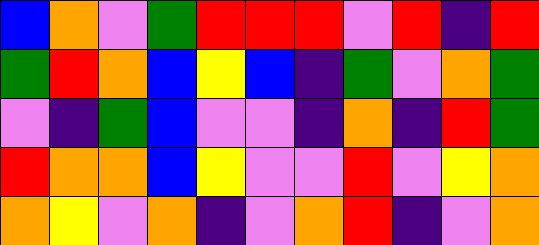[["blue", "orange", "violet", "green", "red", "red", "red", "violet", "red", "indigo", "red"], ["green", "red", "orange", "blue", "yellow", "blue", "indigo", "green", "violet", "orange", "green"], ["violet", "indigo", "green", "blue", "violet", "violet", "indigo", "orange", "indigo", "red", "green"], ["red", "orange", "orange", "blue", "yellow", "violet", "violet", "red", "violet", "yellow", "orange"], ["orange", "yellow", "violet", "orange", "indigo", "violet", "orange", "red", "indigo", "violet", "orange"]]